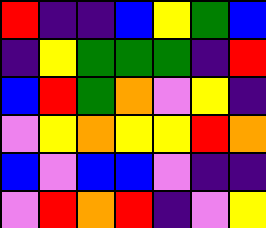[["red", "indigo", "indigo", "blue", "yellow", "green", "blue"], ["indigo", "yellow", "green", "green", "green", "indigo", "red"], ["blue", "red", "green", "orange", "violet", "yellow", "indigo"], ["violet", "yellow", "orange", "yellow", "yellow", "red", "orange"], ["blue", "violet", "blue", "blue", "violet", "indigo", "indigo"], ["violet", "red", "orange", "red", "indigo", "violet", "yellow"]]